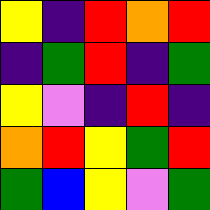[["yellow", "indigo", "red", "orange", "red"], ["indigo", "green", "red", "indigo", "green"], ["yellow", "violet", "indigo", "red", "indigo"], ["orange", "red", "yellow", "green", "red"], ["green", "blue", "yellow", "violet", "green"]]